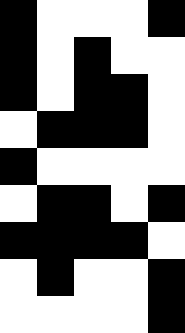[["black", "white", "white", "white", "black"], ["black", "white", "black", "white", "white"], ["black", "white", "black", "black", "white"], ["white", "black", "black", "black", "white"], ["black", "white", "white", "white", "white"], ["white", "black", "black", "white", "black"], ["black", "black", "black", "black", "white"], ["white", "black", "white", "white", "black"], ["white", "white", "white", "white", "black"]]